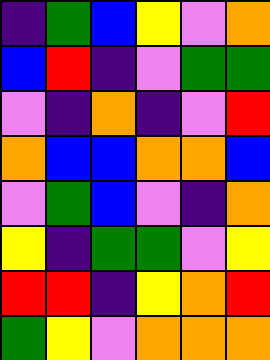[["indigo", "green", "blue", "yellow", "violet", "orange"], ["blue", "red", "indigo", "violet", "green", "green"], ["violet", "indigo", "orange", "indigo", "violet", "red"], ["orange", "blue", "blue", "orange", "orange", "blue"], ["violet", "green", "blue", "violet", "indigo", "orange"], ["yellow", "indigo", "green", "green", "violet", "yellow"], ["red", "red", "indigo", "yellow", "orange", "red"], ["green", "yellow", "violet", "orange", "orange", "orange"]]